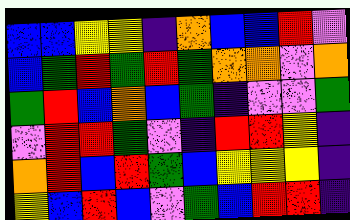[["blue", "blue", "yellow", "yellow", "indigo", "orange", "blue", "blue", "red", "violet"], ["blue", "green", "red", "green", "red", "green", "orange", "orange", "violet", "orange"], ["green", "red", "blue", "orange", "blue", "green", "indigo", "violet", "violet", "green"], ["violet", "red", "red", "green", "violet", "indigo", "red", "red", "yellow", "indigo"], ["orange", "red", "blue", "red", "green", "blue", "yellow", "yellow", "yellow", "indigo"], ["yellow", "blue", "red", "blue", "violet", "green", "blue", "red", "red", "indigo"]]